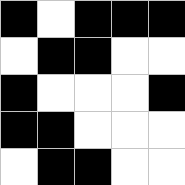[["black", "white", "black", "black", "black"], ["white", "black", "black", "white", "white"], ["black", "white", "white", "white", "black"], ["black", "black", "white", "white", "white"], ["white", "black", "black", "white", "white"]]